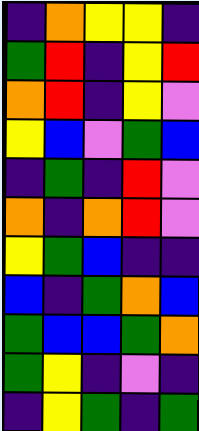[["indigo", "orange", "yellow", "yellow", "indigo"], ["green", "red", "indigo", "yellow", "red"], ["orange", "red", "indigo", "yellow", "violet"], ["yellow", "blue", "violet", "green", "blue"], ["indigo", "green", "indigo", "red", "violet"], ["orange", "indigo", "orange", "red", "violet"], ["yellow", "green", "blue", "indigo", "indigo"], ["blue", "indigo", "green", "orange", "blue"], ["green", "blue", "blue", "green", "orange"], ["green", "yellow", "indigo", "violet", "indigo"], ["indigo", "yellow", "green", "indigo", "green"]]